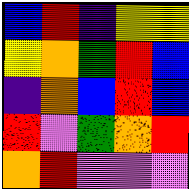[["blue", "red", "indigo", "yellow", "yellow"], ["yellow", "orange", "green", "red", "blue"], ["indigo", "orange", "blue", "red", "blue"], ["red", "violet", "green", "orange", "red"], ["orange", "red", "violet", "violet", "violet"]]